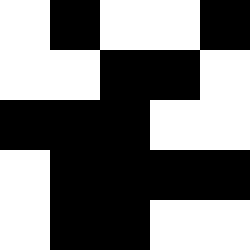[["white", "black", "white", "white", "black"], ["white", "white", "black", "black", "white"], ["black", "black", "black", "white", "white"], ["white", "black", "black", "black", "black"], ["white", "black", "black", "white", "white"]]